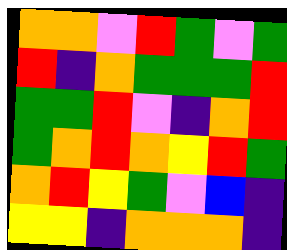[["orange", "orange", "violet", "red", "green", "violet", "green"], ["red", "indigo", "orange", "green", "green", "green", "red"], ["green", "green", "red", "violet", "indigo", "orange", "red"], ["green", "orange", "red", "orange", "yellow", "red", "green"], ["orange", "red", "yellow", "green", "violet", "blue", "indigo"], ["yellow", "yellow", "indigo", "orange", "orange", "orange", "indigo"]]